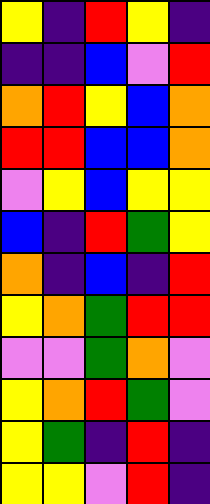[["yellow", "indigo", "red", "yellow", "indigo"], ["indigo", "indigo", "blue", "violet", "red"], ["orange", "red", "yellow", "blue", "orange"], ["red", "red", "blue", "blue", "orange"], ["violet", "yellow", "blue", "yellow", "yellow"], ["blue", "indigo", "red", "green", "yellow"], ["orange", "indigo", "blue", "indigo", "red"], ["yellow", "orange", "green", "red", "red"], ["violet", "violet", "green", "orange", "violet"], ["yellow", "orange", "red", "green", "violet"], ["yellow", "green", "indigo", "red", "indigo"], ["yellow", "yellow", "violet", "red", "indigo"]]